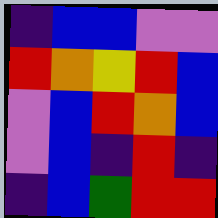[["indigo", "blue", "blue", "violet", "violet"], ["red", "orange", "yellow", "red", "blue"], ["violet", "blue", "red", "orange", "blue"], ["violet", "blue", "indigo", "red", "indigo"], ["indigo", "blue", "green", "red", "red"]]